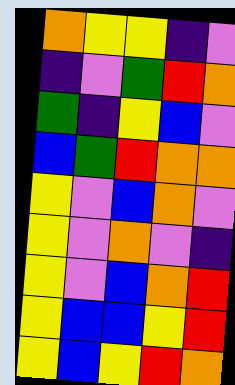[["orange", "yellow", "yellow", "indigo", "violet"], ["indigo", "violet", "green", "red", "orange"], ["green", "indigo", "yellow", "blue", "violet"], ["blue", "green", "red", "orange", "orange"], ["yellow", "violet", "blue", "orange", "violet"], ["yellow", "violet", "orange", "violet", "indigo"], ["yellow", "violet", "blue", "orange", "red"], ["yellow", "blue", "blue", "yellow", "red"], ["yellow", "blue", "yellow", "red", "orange"]]